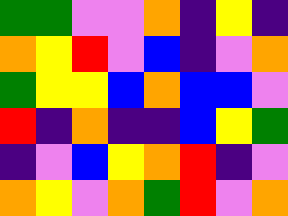[["green", "green", "violet", "violet", "orange", "indigo", "yellow", "indigo"], ["orange", "yellow", "red", "violet", "blue", "indigo", "violet", "orange"], ["green", "yellow", "yellow", "blue", "orange", "blue", "blue", "violet"], ["red", "indigo", "orange", "indigo", "indigo", "blue", "yellow", "green"], ["indigo", "violet", "blue", "yellow", "orange", "red", "indigo", "violet"], ["orange", "yellow", "violet", "orange", "green", "red", "violet", "orange"]]